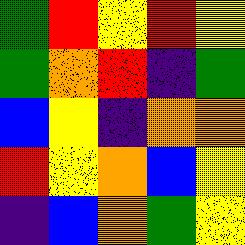[["green", "red", "yellow", "red", "yellow"], ["green", "orange", "red", "indigo", "green"], ["blue", "yellow", "indigo", "orange", "orange"], ["red", "yellow", "orange", "blue", "yellow"], ["indigo", "blue", "orange", "green", "yellow"]]